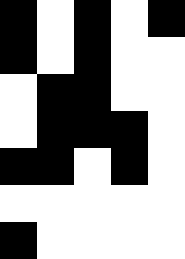[["black", "white", "black", "white", "black"], ["black", "white", "black", "white", "white"], ["white", "black", "black", "white", "white"], ["white", "black", "black", "black", "white"], ["black", "black", "white", "black", "white"], ["white", "white", "white", "white", "white"], ["black", "white", "white", "white", "white"]]